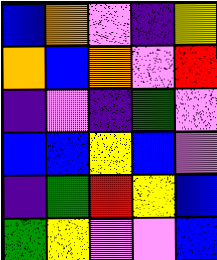[["blue", "orange", "violet", "indigo", "yellow"], ["orange", "blue", "orange", "violet", "red"], ["indigo", "violet", "indigo", "green", "violet"], ["blue", "blue", "yellow", "blue", "violet"], ["indigo", "green", "red", "yellow", "blue"], ["green", "yellow", "violet", "violet", "blue"]]